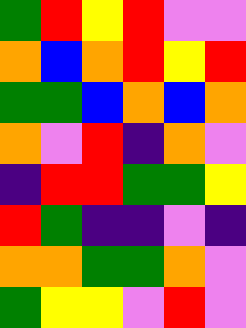[["green", "red", "yellow", "red", "violet", "violet"], ["orange", "blue", "orange", "red", "yellow", "red"], ["green", "green", "blue", "orange", "blue", "orange"], ["orange", "violet", "red", "indigo", "orange", "violet"], ["indigo", "red", "red", "green", "green", "yellow"], ["red", "green", "indigo", "indigo", "violet", "indigo"], ["orange", "orange", "green", "green", "orange", "violet"], ["green", "yellow", "yellow", "violet", "red", "violet"]]